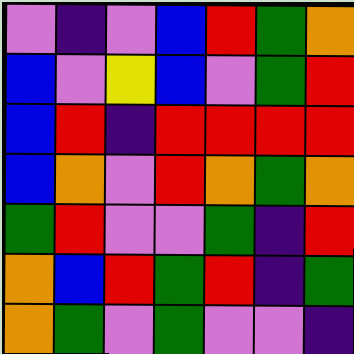[["violet", "indigo", "violet", "blue", "red", "green", "orange"], ["blue", "violet", "yellow", "blue", "violet", "green", "red"], ["blue", "red", "indigo", "red", "red", "red", "red"], ["blue", "orange", "violet", "red", "orange", "green", "orange"], ["green", "red", "violet", "violet", "green", "indigo", "red"], ["orange", "blue", "red", "green", "red", "indigo", "green"], ["orange", "green", "violet", "green", "violet", "violet", "indigo"]]